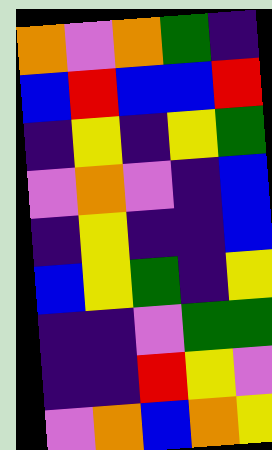[["orange", "violet", "orange", "green", "indigo"], ["blue", "red", "blue", "blue", "red"], ["indigo", "yellow", "indigo", "yellow", "green"], ["violet", "orange", "violet", "indigo", "blue"], ["indigo", "yellow", "indigo", "indigo", "blue"], ["blue", "yellow", "green", "indigo", "yellow"], ["indigo", "indigo", "violet", "green", "green"], ["indigo", "indigo", "red", "yellow", "violet"], ["violet", "orange", "blue", "orange", "yellow"]]